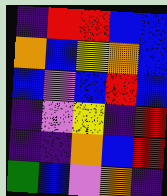[["indigo", "red", "red", "blue", "blue"], ["orange", "blue", "yellow", "orange", "blue"], ["blue", "violet", "blue", "red", "blue"], ["indigo", "violet", "yellow", "indigo", "red"], ["indigo", "indigo", "orange", "blue", "red"], ["green", "blue", "violet", "orange", "indigo"]]